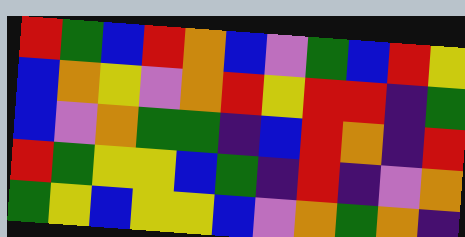[["red", "green", "blue", "red", "orange", "blue", "violet", "green", "blue", "red", "yellow"], ["blue", "orange", "yellow", "violet", "orange", "red", "yellow", "red", "red", "indigo", "green"], ["blue", "violet", "orange", "green", "green", "indigo", "blue", "red", "orange", "indigo", "red"], ["red", "green", "yellow", "yellow", "blue", "green", "indigo", "red", "indigo", "violet", "orange"], ["green", "yellow", "blue", "yellow", "yellow", "blue", "violet", "orange", "green", "orange", "indigo"]]